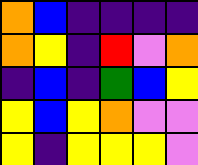[["orange", "blue", "indigo", "indigo", "indigo", "indigo"], ["orange", "yellow", "indigo", "red", "violet", "orange"], ["indigo", "blue", "indigo", "green", "blue", "yellow"], ["yellow", "blue", "yellow", "orange", "violet", "violet"], ["yellow", "indigo", "yellow", "yellow", "yellow", "violet"]]